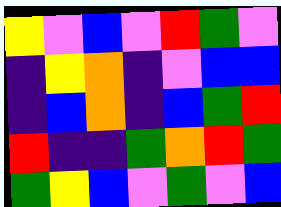[["yellow", "violet", "blue", "violet", "red", "green", "violet"], ["indigo", "yellow", "orange", "indigo", "violet", "blue", "blue"], ["indigo", "blue", "orange", "indigo", "blue", "green", "red"], ["red", "indigo", "indigo", "green", "orange", "red", "green"], ["green", "yellow", "blue", "violet", "green", "violet", "blue"]]